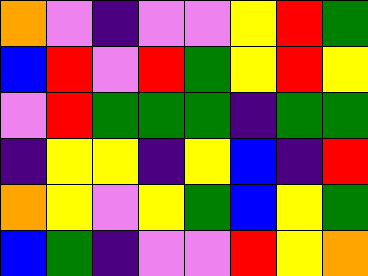[["orange", "violet", "indigo", "violet", "violet", "yellow", "red", "green"], ["blue", "red", "violet", "red", "green", "yellow", "red", "yellow"], ["violet", "red", "green", "green", "green", "indigo", "green", "green"], ["indigo", "yellow", "yellow", "indigo", "yellow", "blue", "indigo", "red"], ["orange", "yellow", "violet", "yellow", "green", "blue", "yellow", "green"], ["blue", "green", "indigo", "violet", "violet", "red", "yellow", "orange"]]